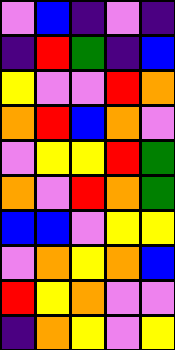[["violet", "blue", "indigo", "violet", "indigo"], ["indigo", "red", "green", "indigo", "blue"], ["yellow", "violet", "violet", "red", "orange"], ["orange", "red", "blue", "orange", "violet"], ["violet", "yellow", "yellow", "red", "green"], ["orange", "violet", "red", "orange", "green"], ["blue", "blue", "violet", "yellow", "yellow"], ["violet", "orange", "yellow", "orange", "blue"], ["red", "yellow", "orange", "violet", "violet"], ["indigo", "orange", "yellow", "violet", "yellow"]]